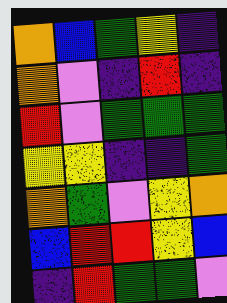[["orange", "blue", "green", "yellow", "indigo"], ["orange", "violet", "indigo", "red", "indigo"], ["red", "violet", "green", "green", "green"], ["yellow", "yellow", "indigo", "indigo", "green"], ["orange", "green", "violet", "yellow", "orange"], ["blue", "red", "red", "yellow", "blue"], ["indigo", "red", "green", "green", "violet"]]